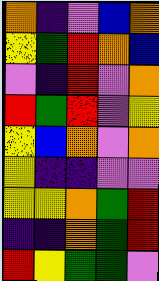[["orange", "indigo", "violet", "blue", "orange"], ["yellow", "green", "red", "orange", "blue"], ["violet", "indigo", "red", "violet", "orange"], ["red", "green", "red", "violet", "yellow"], ["yellow", "blue", "orange", "violet", "orange"], ["yellow", "indigo", "indigo", "violet", "violet"], ["yellow", "yellow", "orange", "green", "red"], ["indigo", "indigo", "orange", "green", "red"], ["red", "yellow", "green", "green", "violet"]]